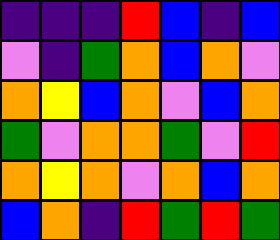[["indigo", "indigo", "indigo", "red", "blue", "indigo", "blue"], ["violet", "indigo", "green", "orange", "blue", "orange", "violet"], ["orange", "yellow", "blue", "orange", "violet", "blue", "orange"], ["green", "violet", "orange", "orange", "green", "violet", "red"], ["orange", "yellow", "orange", "violet", "orange", "blue", "orange"], ["blue", "orange", "indigo", "red", "green", "red", "green"]]